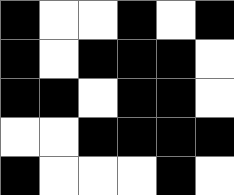[["black", "white", "white", "black", "white", "black"], ["black", "white", "black", "black", "black", "white"], ["black", "black", "white", "black", "black", "white"], ["white", "white", "black", "black", "black", "black"], ["black", "white", "white", "white", "black", "white"]]